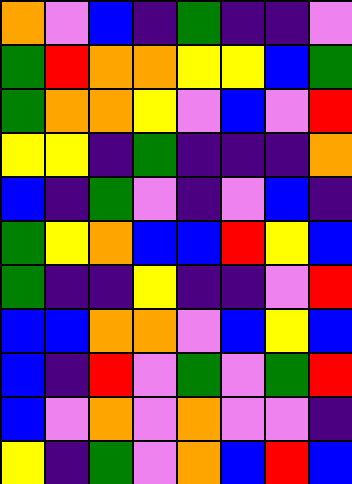[["orange", "violet", "blue", "indigo", "green", "indigo", "indigo", "violet"], ["green", "red", "orange", "orange", "yellow", "yellow", "blue", "green"], ["green", "orange", "orange", "yellow", "violet", "blue", "violet", "red"], ["yellow", "yellow", "indigo", "green", "indigo", "indigo", "indigo", "orange"], ["blue", "indigo", "green", "violet", "indigo", "violet", "blue", "indigo"], ["green", "yellow", "orange", "blue", "blue", "red", "yellow", "blue"], ["green", "indigo", "indigo", "yellow", "indigo", "indigo", "violet", "red"], ["blue", "blue", "orange", "orange", "violet", "blue", "yellow", "blue"], ["blue", "indigo", "red", "violet", "green", "violet", "green", "red"], ["blue", "violet", "orange", "violet", "orange", "violet", "violet", "indigo"], ["yellow", "indigo", "green", "violet", "orange", "blue", "red", "blue"]]